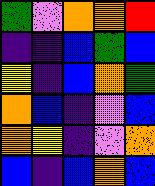[["green", "violet", "orange", "orange", "red"], ["indigo", "indigo", "blue", "green", "blue"], ["yellow", "indigo", "blue", "orange", "green"], ["orange", "blue", "indigo", "violet", "blue"], ["orange", "yellow", "indigo", "violet", "orange"], ["blue", "indigo", "blue", "orange", "blue"]]